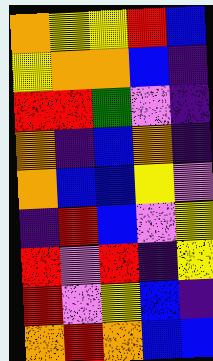[["orange", "yellow", "yellow", "red", "blue"], ["yellow", "orange", "orange", "blue", "indigo"], ["red", "red", "green", "violet", "indigo"], ["orange", "indigo", "blue", "orange", "indigo"], ["orange", "blue", "blue", "yellow", "violet"], ["indigo", "red", "blue", "violet", "yellow"], ["red", "violet", "red", "indigo", "yellow"], ["red", "violet", "yellow", "blue", "indigo"], ["orange", "red", "orange", "blue", "blue"]]